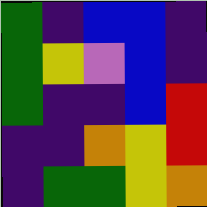[["green", "indigo", "blue", "blue", "indigo"], ["green", "yellow", "violet", "blue", "indigo"], ["green", "indigo", "indigo", "blue", "red"], ["indigo", "indigo", "orange", "yellow", "red"], ["indigo", "green", "green", "yellow", "orange"]]